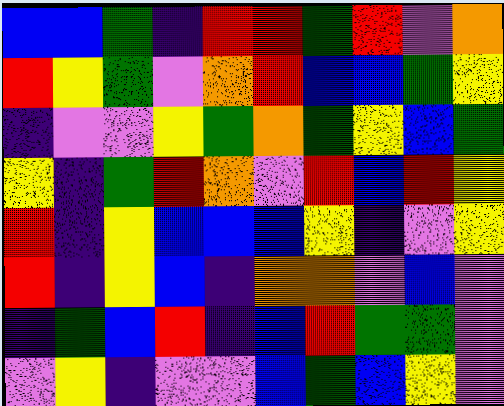[["blue", "blue", "green", "indigo", "red", "red", "green", "red", "violet", "orange"], ["red", "yellow", "green", "violet", "orange", "red", "blue", "blue", "green", "yellow"], ["indigo", "violet", "violet", "yellow", "green", "orange", "green", "yellow", "blue", "green"], ["yellow", "indigo", "green", "red", "orange", "violet", "red", "blue", "red", "yellow"], ["red", "indigo", "yellow", "blue", "blue", "blue", "yellow", "indigo", "violet", "yellow"], ["red", "indigo", "yellow", "blue", "indigo", "orange", "orange", "violet", "blue", "violet"], ["indigo", "green", "blue", "red", "indigo", "blue", "red", "green", "green", "violet"], ["violet", "yellow", "indigo", "violet", "violet", "blue", "green", "blue", "yellow", "violet"]]